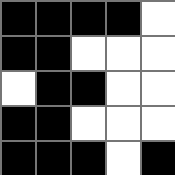[["black", "black", "black", "black", "white"], ["black", "black", "white", "white", "white"], ["white", "black", "black", "white", "white"], ["black", "black", "white", "white", "white"], ["black", "black", "black", "white", "black"]]